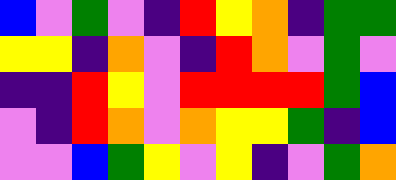[["blue", "violet", "green", "violet", "indigo", "red", "yellow", "orange", "indigo", "green", "green"], ["yellow", "yellow", "indigo", "orange", "violet", "indigo", "red", "orange", "violet", "green", "violet"], ["indigo", "indigo", "red", "yellow", "violet", "red", "red", "red", "red", "green", "blue"], ["violet", "indigo", "red", "orange", "violet", "orange", "yellow", "yellow", "green", "indigo", "blue"], ["violet", "violet", "blue", "green", "yellow", "violet", "yellow", "indigo", "violet", "green", "orange"]]